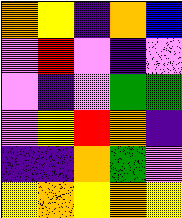[["orange", "yellow", "indigo", "orange", "blue"], ["violet", "red", "violet", "indigo", "violet"], ["violet", "indigo", "violet", "green", "green"], ["violet", "yellow", "red", "orange", "indigo"], ["indigo", "indigo", "orange", "green", "violet"], ["yellow", "orange", "yellow", "orange", "yellow"]]